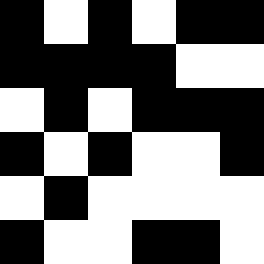[["black", "white", "black", "white", "black", "black"], ["black", "black", "black", "black", "white", "white"], ["white", "black", "white", "black", "black", "black"], ["black", "white", "black", "white", "white", "black"], ["white", "black", "white", "white", "white", "white"], ["black", "white", "white", "black", "black", "white"]]